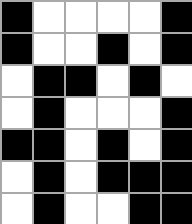[["black", "white", "white", "white", "white", "black"], ["black", "white", "white", "black", "white", "black"], ["white", "black", "black", "white", "black", "white"], ["white", "black", "white", "white", "white", "black"], ["black", "black", "white", "black", "white", "black"], ["white", "black", "white", "black", "black", "black"], ["white", "black", "white", "white", "black", "black"]]